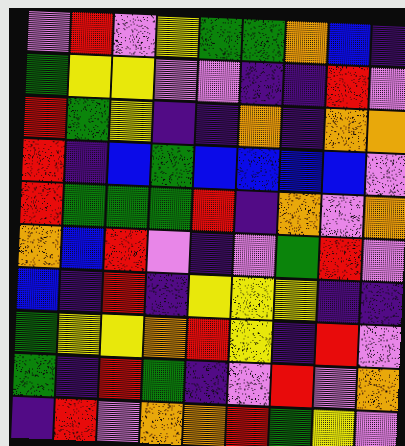[["violet", "red", "violet", "yellow", "green", "green", "orange", "blue", "indigo"], ["green", "yellow", "yellow", "violet", "violet", "indigo", "indigo", "red", "violet"], ["red", "green", "yellow", "indigo", "indigo", "orange", "indigo", "orange", "orange"], ["red", "indigo", "blue", "green", "blue", "blue", "blue", "blue", "violet"], ["red", "green", "green", "green", "red", "indigo", "orange", "violet", "orange"], ["orange", "blue", "red", "violet", "indigo", "violet", "green", "red", "violet"], ["blue", "indigo", "red", "indigo", "yellow", "yellow", "yellow", "indigo", "indigo"], ["green", "yellow", "yellow", "orange", "red", "yellow", "indigo", "red", "violet"], ["green", "indigo", "red", "green", "indigo", "violet", "red", "violet", "orange"], ["indigo", "red", "violet", "orange", "orange", "red", "green", "yellow", "violet"]]